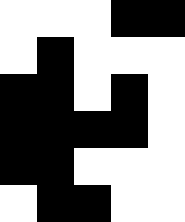[["white", "white", "white", "black", "black"], ["white", "black", "white", "white", "white"], ["black", "black", "white", "black", "white"], ["black", "black", "black", "black", "white"], ["black", "black", "white", "white", "white"], ["white", "black", "black", "white", "white"]]